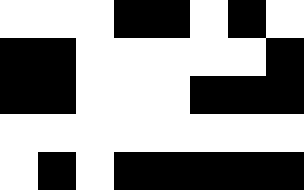[["white", "white", "white", "black", "black", "white", "black", "white"], ["black", "black", "white", "white", "white", "white", "white", "black"], ["black", "black", "white", "white", "white", "black", "black", "black"], ["white", "white", "white", "white", "white", "white", "white", "white"], ["white", "black", "white", "black", "black", "black", "black", "black"]]